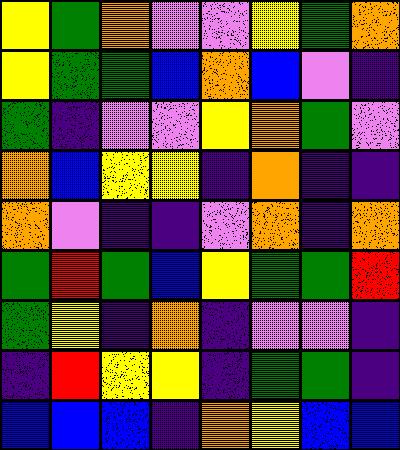[["yellow", "green", "orange", "violet", "violet", "yellow", "green", "orange"], ["yellow", "green", "green", "blue", "orange", "blue", "violet", "indigo"], ["green", "indigo", "violet", "violet", "yellow", "orange", "green", "violet"], ["orange", "blue", "yellow", "yellow", "indigo", "orange", "indigo", "indigo"], ["orange", "violet", "indigo", "indigo", "violet", "orange", "indigo", "orange"], ["green", "red", "green", "blue", "yellow", "green", "green", "red"], ["green", "yellow", "indigo", "orange", "indigo", "violet", "violet", "indigo"], ["indigo", "red", "yellow", "yellow", "indigo", "green", "green", "indigo"], ["blue", "blue", "blue", "indigo", "orange", "yellow", "blue", "blue"]]